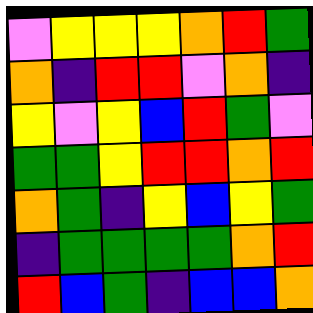[["violet", "yellow", "yellow", "yellow", "orange", "red", "green"], ["orange", "indigo", "red", "red", "violet", "orange", "indigo"], ["yellow", "violet", "yellow", "blue", "red", "green", "violet"], ["green", "green", "yellow", "red", "red", "orange", "red"], ["orange", "green", "indigo", "yellow", "blue", "yellow", "green"], ["indigo", "green", "green", "green", "green", "orange", "red"], ["red", "blue", "green", "indigo", "blue", "blue", "orange"]]